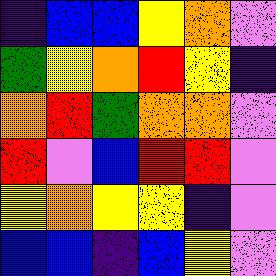[["indigo", "blue", "blue", "yellow", "orange", "violet"], ["green", "yellow", "orange", "red", "yellow", "indigo"], ["orange", "red", "green", "orange", "orange", "violet"], ["red", "violet", "blue", "red", "red", "violet"], ["yellow", "orange", "yellow", "yellow", "indigo", "violet"], ["blue", "blue", "indigo", "blue", "yellow", "violet"]]